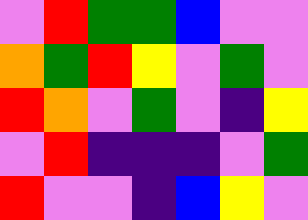[["violet", "red", "green", "green", "blue", "violet", "violet"], ["orange", "green", "red", "yellow", "violet", "green", "violet"], ["red", "orange", "violet", "green", "violet", "indigo", "yellow"], ["violet", "red", "indigo", "indigo", "indigo", "violet", "green"], ["red", "violet", "violet", "indigo", "blue", "yellow", "violet"]]